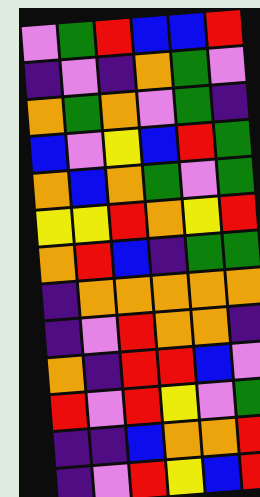[["violet", "green", "red", "blue", "blue", "red"], ["indigo", "violet", "indigo", "orange", "green", "violet"], ["orange", "green", "orange", "violet", "green", "indigo"], ["blue", "violet", "yellow", "blue", "red", "green"], ["orange", "blue", "orange", "green", "violet", "green"], ["yellow", "yellow", "red", "orange", "yellow", "red"], ["orange", "red", "blue", "indigo", "green", "green"], ["indigo", "orange", "orange", "orange", "orange", "orange"], ["indigo", "violet", "red", "orange", "orange", "indigo"], ["orange", "indigo", "red", "red", "blue", "violet"], ["red", "violet", "red", "yellow", "violet", "green"], ["indigo", "indigo", "blue", "orange", "orange", "red"], ["indigo", "violet", "red", "yellow", "blue", "red"]]